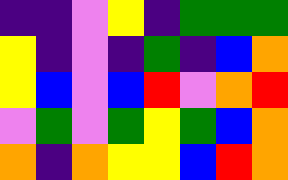[["indigo", "indigo", "violet", "yellow", "indigo", "green", "green", "green"], ["yellow", "indigo", "violet", "indigo", "green", "indigo", "blue", "orange"], ["yellow", "blue", "violet", "blue", "red", "violet", "orange", "red"], ["violet", "green", "violet", "green", "yellow", "green", "blue", "orange"], ["orange", "indigo", "orange", "yellow", "yellow", "blue", "red", "orange"]]